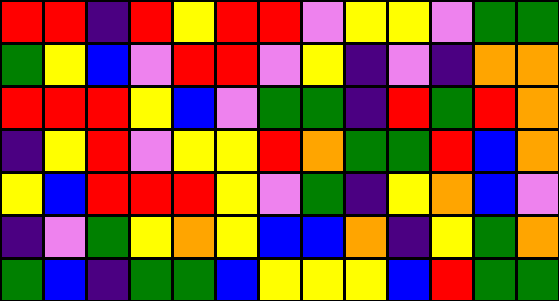[["red", "red", "indigo", "red", "yellow", "red", "red", "violet", "yellow", "yellow", "violet", "green", "green"], ["green", "yellow", "blue", "violet", "red", "red", "violet", "yellow", "indigo", "violet", "indigo", "orange", "orange"], ["red", "red", "red", "yellow", "blue", "violet", "green", "green", "indigo", "red", "green", "red", "orange"], ["indigo", "yellow", "red", "violet", "yellow", "yellow", "red", "orange", "green", "green", "red", "blue", "orange"], ["yellow", "blue", "red", "red", "red", "yellow", "violet", "green", "indigo", "yellow", "orange", "blue", "violet"], ["indigo", "violet", "green", "yellow", "orange", "yellow", "blue", "blue", "orange", "indigo", "yellow", "green", "orange"], ["green", "blue", "indigo", "green", "green", "blue", "yellow", "yellow", "yellow", "blue", "red", "green", "green"]]